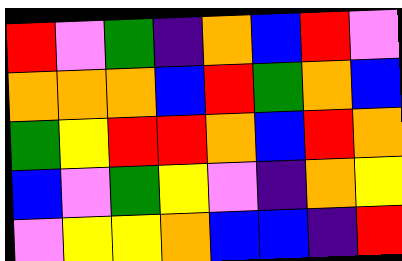[["red", "violet", "green", "indigo", "orange", "blue", "red", "violet"], ["orange", "orange", "orange", "blue", "red", "green", "orange", "blue"], ["green", "yellow", "red", "red", "orange", "blue", "red", "orange"], ["blue", "violet", "green", "yellow", "violet", "indigo", "orange", "yellow"], ["violet", "yellow", "yellow", "orange", "blue", "blue", "indigo", "red"]]